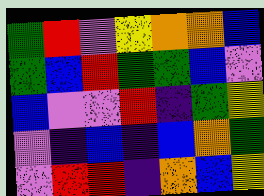[["green", "red", "violet", "yellow", "orange", "orange", "blue"], ["green", "blue", "red", "green", "green", "blue", "violet"], ["blue", "violet", "violet", "red", "indigo", "green", "yellow"], ["violet", "indigo", "blue", "indigo", "blue", "orange", "green"], ["violet", "red", "red", "indigo", "orange", "blue", "yellow"]]